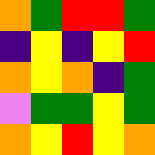[["orange", "green", "red", "red", "green"], ["indigo", "yellow", "indigo", "yellow", "red"], ["orange", "yellow", "orange", "indigo", "green"], ["violet", "green", "green", "yellow", "green"], ["orange", "yellow", "red", "yellow", "orange"]]